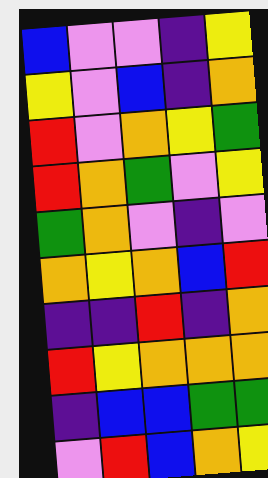[["blue", "violet", "violet", "indigo", "yellow"], ["yellow", "violet", "blue", "indigo", "orange"], ["red", "violet", "orange", "yellow", "green"], ["red", "orange", "green", "violet", "yellow"], ["green", "orange", "violet", "indigo", "violet"], ["orange", "yellow", "orange", "blue", "red"], ["indigo", "indigo", "red", "indigo", "orange"], ["red", "yellow", "orange", "orange", "orange"], ["indigo", "blue", "blue", "green", "green"], ["violet", "red", "blue", "orange", "yellow"]]